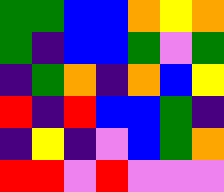[["green", "green", "blue", "blue", "orange", "yellow", "orange"], ["green", "indigo", "blue", "blue", "green", "violet", "green"], ["indigo", "green", "orange", "indigo", "orange", "blue", "yellow"], ["red", "indigo", "red", "blue", "blue", "green", "indigo"], ["indigo", "yellow", "indigo", "violet", "blue", "green", "orange"], ["red", "red", "violet", "red", "violet", "violet", "violet"]]